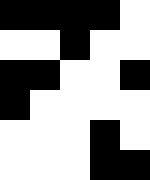[["black", "black", "black", "black", "white"], ["white", "white", "black", "white", "white"], ["black", "black", "white", "white", "black"], ["black", "white", "white", "white", "white"], ["white", "white", "white", "black", "white"], ["white", "white", "white", "black", "black"]]